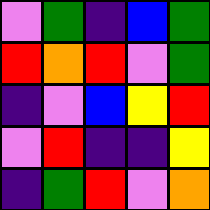[["violet", "green", "indigo", "blue", "green"], ["red", "orange", "red", "violet", "green"], ["indigo", "violet", "blue", "yellow", "red"], ["violet", "red", "indigo", "indigo", "yellow"], ["indigo", "green", "red", "violet", "orange"]]